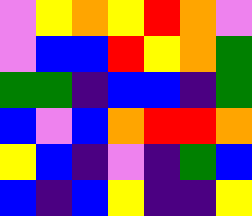[["violet", "yellow", "orange", "yellow", "red", "orange", "violet"], ["violet", "blue", "blue", "red", "yellow", "orange", "green"], ["green", "green", "indigo", "blue", "blue", "indigo", "green"], ["blue", "violet", "blue", "orange", "red", "red", "orange"], ["yellow", "blue", "indigo", "violet", "indigo", "green", "blue"], ["blue", "indigo", "blue", "yellow", "indigo", "indigo", "yellow"]]